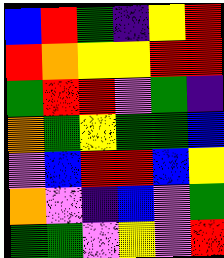[["blue", "red", "green", "indigo", "yellow", "red"], ["red", "orange", "yellow", "yellow", "red", "red"], ["green", "red", "red", "violet", "green", "indigo"], ["orange", "green", "yellow", "green", "green", "blue"], ["violet", "blue", "red", "red", "blue", "yellow"], ["orange", "violet", "indigo", "blue", "violet", "green"], ["green", "green", "violet", "yellow", "violet", "red"]]